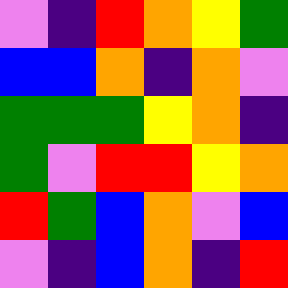[["violet", "indigo", "red", "orange", "yellow", "green"], ["blue", "blue", "orange", "indigo", "orange", "violet"], ["green", "green", "green", "yellow", "orange", "indigo"], ["green", "violet", "red", "red", "yellow", "orange"], ["red", "green", "blue", "orange", "violet", "blue"], ["violet", "indigo", "blue", "orange", "indigo", "red"]]